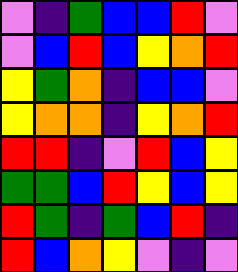[["violet", "indigo", "green", "blue", "blue", "red", "violet"], ["violet", "blue", "red", "blue", "yellow", "orange", "red"], ["yellow", "green", "orange", "indigo", "blue", "blue", "violet"], ["yellow", "orange", "orange", "indigo", "yellow", "orange", "red"], ["red", "red", "indigo", "violet", "red", "blue", "yellow"], ["green", "green", "blue", "red", "yellow", "blue", "yellow"], ["red", "green", "indigo", "green", "blue", "red", "indigo"], ["red", "blue", "orange", "yellow", "violet", "indigo", "violet"]]